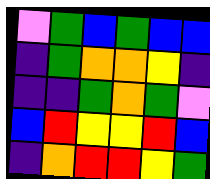[["violet", "green", "blue", "green", "blue", "blue"], ["indigo", "green", "orange", "orange", "yellow", "indigo"], ["indigo", "indigo", "green", "orange", "green", "violet"], ["blue", "red", "yellow", "yellow", "red", "blue"], ["indigo", "orange", "red", "red", "yellow", "green"]]